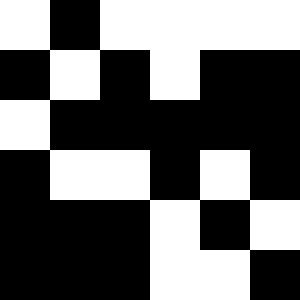[["white", "black", "white", "white", "white", "white"], ["black", "white", "black", "white", "black", "black"], ["white", "black", "black", "black", "black", "black"], ["black", "white", "white", "black", "white", "black"], ["black", "black", "black", "white", "black", "white"], ["black", "black", "black", "white", "white", "black"]]